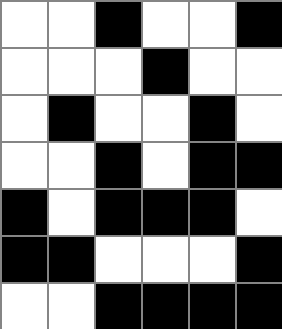[["white", "white", "black", "white", "white", "black"], ["white", "white", "white", "black", "white", "white"], ["white", "black", "white", "white", "black", "white"], ["white", "white", "black", "white", "black", "black"], ["black", "white", "black", "black", "black", "white"], ["black", "black", "white", "white", "white", "black"], ["white", "white", "black", "black", "black", "black"]]